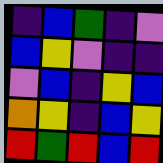[["indigo", "blue", "green", "indigo", "violet"], ["blue", "yellow", "violet", "indigo", "indigo"], ["violet", "blue", "indigo", "yellow", "blue"], ["orange", "yellow", "indigo", "blue", "yellow"], ["red", "green", "red", "blue", "red"]]